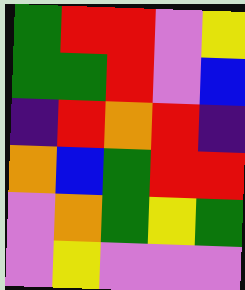[["green", "red", "red", "violet", "yellow"], ["green", "green", "red", "violet", "blue"], ["indigo", "red", "orange", "red", "indigo"], ["orange", "blue", "green", "red", "red"], ["violet", "orange", "green", "yellow", "green"], ["violet", "yellow", "violet", "violet", "violet"]]